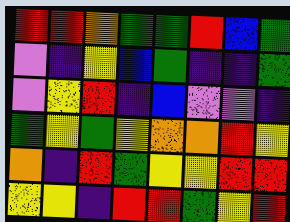[["red", "red", "orange", "green", "green", "red", "blue", "green"], ["violet", "indigo", "yellow", "blue", "green", "indigo", "indigo", "green"], ["violet", "yellow", "red", "indigo", "blue", "violet", "violet", "indigo"], ["green", "yellow", "green", "yellow", "orange", "orange", "red", "yellow"], ["orange", "indigo", "red", "green", "yellow", "yellow", "red", "red"], ["yellow", "yellow", "indigo", "red", "red", "green", "yellow", "red"]]